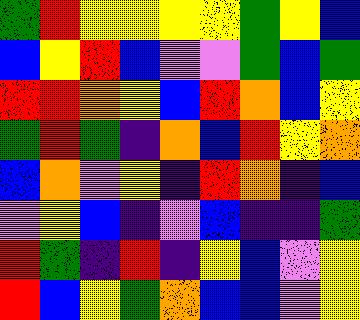[["green", "red", "yellow", "yellow", "yellow", "yellow", "green", "yellow", "blue"], ["blue", "yellow", "red", "blue", "violet", "violet", "green", "blue", "green"], ["red", "red", "orange", "yellow", "blue", "red", "orange", "blue", "yellow"], ["green", "red", "green", "indigo", "orange", "blue", "red", "yellow", "orange"], ["blue", "orange", "violet", "yellow", "indigo", "red", "orange", "indigo", "blue"], ["violet", "yellow", "blue", "indigo", "violet", "blue", "indigo", "indigo", "green"], ["red", "green", "indigo", "red", "indigo", "yellow", "blue", "violet", "yellow"], ["red", "blue", "yellow", "green", "orange", "blue", "blue", "violet", "yellow"]]